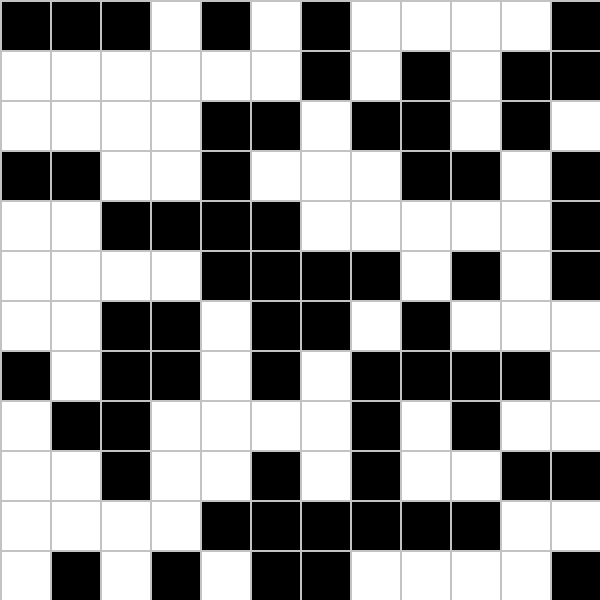[["black", "black", "black", "white", "black", "white", "black", "white", "white", "white", "white", "black"], ["white", "white", "white", "white", "white", "white", "black", "white", "black", "white", "black", "black"], ["white", "white", "white", "white", "black", "black", "white", "black", "black", "white", "black", "white"], ["black", "black", "white", "white", "black", "white", "white", "white", "black", "black", "white", "black"], ["white", "white", "black", "black", "black", "black", "white", "white", "white", "white", "white", "black"], ["white", "white", "white", "white", "black", "black", "black", "black", "white", "black", "white", "black"], ["white", "white", "black", "black", "white", "black", "black", "white", "black", "white", "white", "white"], ["black", "white", "black", "black", "white", "black", "white", "black", "black", "black", "black", "white"], ["white", "black", "black", "white", "white", "white", "white", "black", "white", "black", "white", "white"], ["white", "white", "black", "white", "white", "black", "white", "black", "white", "white", "black", "black"], ["white", "white", "white", "white", "black", "black", "black", "black", "black", "black", "white", "white"], ["white", "black", "white", "black", "white", "black", "black", "white", "white", "white", "white", "black"]]